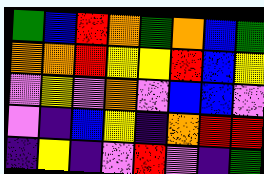[["green", "blue", "red", "orange", "green", "orange", "blue", "green"], ["orange", "orange", "red", "yellow", "yellow", "red", "blue", "yellow"], ["violet", "yellow", "violet", "orange", "violet", "blue", "blue", "violet"], ["violet", "indigo", "blue", "yellow", "indigo", "orange", "red", "red"], ["indigo", "yellow", "indigo", "violet", "red", "violet", "indigo", "green"]]